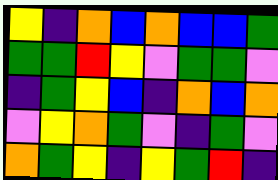[["yellow", "indigo", "orange", "blue", "orange", "blue", "blue", "green"], ["green", "green", "red", "yellow", "violet", "green", "green", "violet"], ["indigo", "green", "yellow", "blue", "indigo", "orange", "blue", "orange"], ["violet", "yellow", "orange", "green", "violet", "indigo", "green", "violet"], ["orange", "green", "yellow", "indigo", "yellow", "green", "red", "indigo"]]